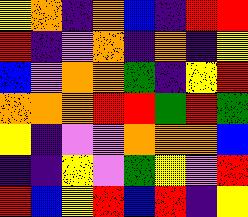[["yellow", "orange", "indigo", "orange", "blue", "indigo", "red", "red"], ["red", "indigo", "violet", "orange", "indigo", "orange", "indigo", "yellow"], ["blue", "violet", "orange", "orange", "green", "indigo", "yellow", "red"], ["orange", "orange", "orange", "red", "red", "green", "red", "green"], ["yellow", "indigo", "violet", "violet", "orange", "orange", "orange", "blue"], ["indigo", "indigo", "yellow", "violet", "green", "yellow", "violet", "red"], ["red", "blue", "yellow", "red", "blue", "red", "indigo", "yellow"]]